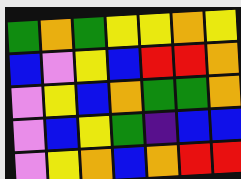[["green", "orange", "green", "yellow", "yellow", "orange", "yellow"], ["blue", "violet", "yellow", "blue", "red", "red", "orange"], ["violet", "yellow", "blue", "orange", "green", "green", "orange"], ["violet", "blue", "yellow", "green", "indigo", "blue", "blue"], ["violet", "yellow", "orange", "blue", "orange", "red", "red"]]